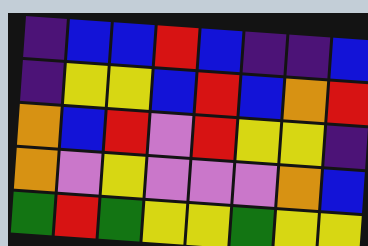[["indigo", "blue", "blue", "red", "blue", "indigo", "indigo", "blue"], ["indigo", "yellow", "yellow", "blue", "red", "blue", "orange", "red"], ["orange", "blue", "red", "violet", "red", "yellow", "yellow", "indigo"], ["orange", "violet", "yellow", "violet", "violet", "violet", "orange", "blue"], ["green", "red", "green", "yellow", "yellow", "green", "yellow", "yellow"]]